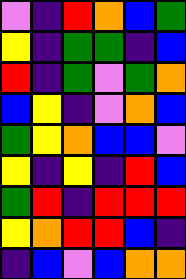[["violet", "indigo", "red", "orange", "blue", "green"], ["yellow", "indigo", "green", "green", "indigo", "blue"], ["red", "indigo", "green", "violet", "green", "orange"], ["blue", "yellow", "indigo", "violet", "orange", "blue"], ["green", "yellow", "orange", "blue", "blue", "violet"], ["yellow", "indigo", "yellow", "indigo", "red", "blue"], ["green", "red", "indigo", "red", "red", "red"], ["yellow", "orange", "red", "red", "blue", "indigo"], ["indigo", "blue", "violet", "blue", "orange", "orange"]]